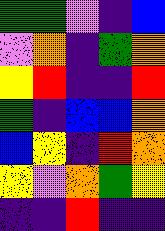[["green", "green", "violet", "indigo", "blue"], ["violet", "orange", "indigo", "green", "orange"], ["yellow", "red", "indigo", "indigo", "red"], ["green", "indigo", "blue", "blue", "orange"], ["blue", "yellow", "indigo", "red", "orange"], ["yellow", "violet", "orange", "green", "yellow"], ["indigo", "indigo", "red", "indigo", "indigo"]]